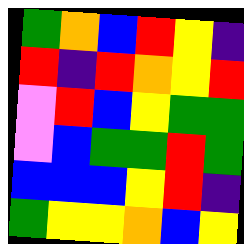[["green", "orange", "blue", "red", "yellow", "indigo"], ["red", "indigo", "red", "orange", "yellow", "red"], ["violet", "red", "blue", "yellow", "green", "green"], ["violet", "blue", "green", "green", "red", "green"], ["blue", "blue", "blue", "yellow", "red", "indigo"], ["green", "yellow", "yellow", "orange", "blue", "yellow"]]